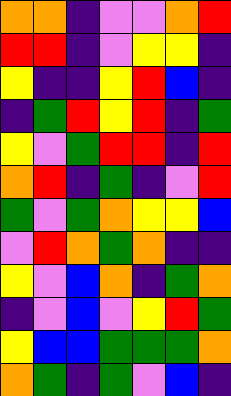[["orange", "orange", "indigo", "violet", "violet", "orange", "red"], ["red", "red", "indigo", "violet", "yellow", "yellow", "indigo"], ["yellow", "indigo", "indigo", "yellow", "red", "blue", "indigo"], ["indigo", "green", "red", "yellow", "red", "indigo", "green"], ["yellow", "violet", "green", "red", "red", "indigo", "red"], ["orange", "red", "indigo", "green", "indigo", "violet", "red"], ["green", "violet", "green", "orange", "yellow", "yellow", "blue"], ["violet", "red", "orange", "green", "orange", "indigo", "indigo"], ["yellow", "violet", "blue", "orange", "indigo", "green", "orange"], ["indigo", "violet", "blue", "violet", "yellow", "red", "green"], ["yellow", "blue", "blue", "green", "green", "green", "orange"], ["orange", "green", "indigo", "green", "violet", "blue", "indigo"]]